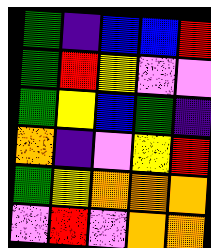[["green", "indigo", "blue", "blue", "red"], ["green", "red", "yellow", "violet", "violet"], ["green", "yellow", "blue", "green", "indigo"], ["orange", "indigo", "violet", "yellow", "red"], ["green", "yellow", "orange", "orange", "orange"], ["violet", "red", "violet", "orange", "orange"]]